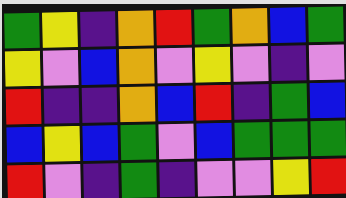[["green", "yellow", "indigo", "orange", "red", "green", "orange", "blue", "green"], ["yellow", "violet", "blue", "orange", "violet", "yellow", "violet", "indigo", "violet"], ["red", "indigo", "indigo", "orange", "blue", "red", "indigo", "green", "blue"], ["blue", "yellow", "blue", "green", "violet", "blue", "green", "green", "green"], ["red", "violet", "indigo", "green", "indigo", "violet", "violet", "yellow", "red"]]